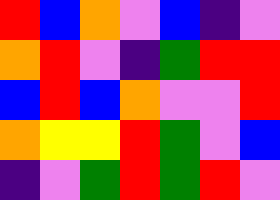[["red", "blue", "orange", "violet", "blue", "indigo", "violet"], ["orange", "red", "violet", "indigo", "green", "red", "red"], ["blue", "red", "blue", "orange", "violet", "violet", "red"], ["orange", "yellow", "yellow", "red", "green", "violet", "blue"], ["indigo", "violet", "green", "red", "green", "red", "violet"]]